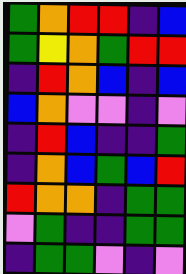[["green", "orange", "red", "red", "indigo", "blue"], ["green", "yellow", "orange", "green", "red", "red"], ["indigo", "red", "orange", "blue", "indigo", "blue"], ["blue", "orange", "violet", "violet", "indigo", "violet"], ["indigo", "red", "blue", "indigo", "indigo", "green"], ["indigo", "orange", "blue", "green", "blue", "red"], ["red", "orange", "orange", "indigo", "green", "green"], ["violet", "green", "indigo", "indigo", "green", "green"], ["indigo", "green", "green", "violet", "indigo", "violet"]]